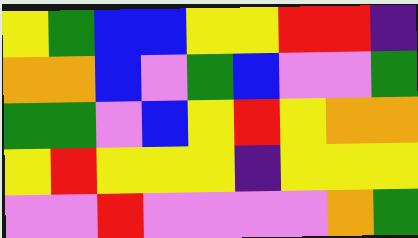[["yellow", "green", "blue", "blue", "yellow", "yellow", "red", "red", "indigo"], ["orange", "orange", "blue", "violet", "green", "blue", "violet", "violet", "green"], ["green", "green", "violet", "blue", "yellow", "red", "yellow", "orange", "orange"], ["yellow", "red", "yellow", "yellow", "yellow", "indigo", "yellow", "yellow", "yellow"], ["violet", "violet", "red", "violet", "violet", "violet", "violet", "orange", "green"]]